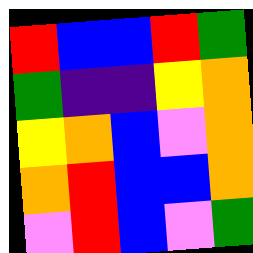[["red", "blue", "blue", "red", "green"], ["green", "indigo", "indigo", "yellow", "orange"], ["yellow", "orange", "blue", "violet", "orange"], ["orange", "red", "blue", "blue", "orange"], ["violet", "red", "blue", "violet", "green"]]